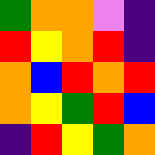[["green", "orange", "orange", "violet", "indigo"], ["red", "yellow", "orange", "red", "indigo"], ["orange", "blue", "red", "orange", "red"], ["orange", "yellow", "green", "red", "blue"], ["indigo", "red", "yellow", "green", "orange"]]